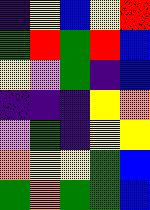[["indigo", "yellow", "blue", "yellow", "red"], ["green", "red", "green", "red", "blue"], ["yellow", "violet", "green", "indigo", "blue"], ["indigo", "indigo", "indigo", "yellow", "orange"], ["violet", "green", "indigo", "yellow", "yellow"], ["orange", "yellow", "yellow", "green", "blue"], ["green", "orange", "green", "green", "blue"]]